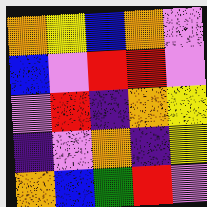[["orange", "yellow", "blue", "orange", "violet"], ["blue", "violet", "red", "red", "violet"], ["violet", "red", "indigo", "orange", "yellow"], ["indigo", "violet", "orange", "indigo", "yellow"], ["orange", "blue", "green", "red", "violet"]]